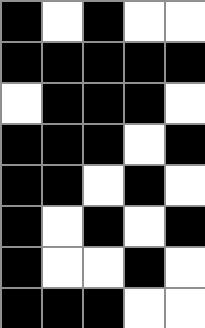[["black", "white", "black", "white", "white"], ["black", "black", "black", "black", "black"], ["white", "black", "black", "black", "white"], ["black", "black", "black", "white", "black"], ["black", "black", "white", "black", "white"], ["black", "white", "black", "white", "black"], ["black", "white", "white", "black", "white"], ["black", "black", "black", "white", "white"]]